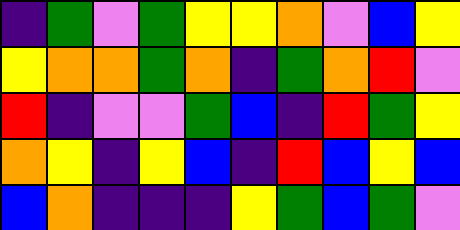[["indigo", "green", "violet", "green", "yellow", "yellow", "orange", "violet", "blue", "yellow"], ["yellow", "orange", "orange", "green", "orange", "indigo", "green", "orange", "red", "violet"], ["red", "indigo", "violet", "violet", "green", "blue", "indigo", "red", "green", "yellow"], ["orange", "yellow", "indigo", "yellow", "blue", "indigo", "red", "blue", "yellow", "blue"], ["blue", "orange", "indigo", "indigo", "indigo", "yellow", "green", "blue", "green", "violet"]]